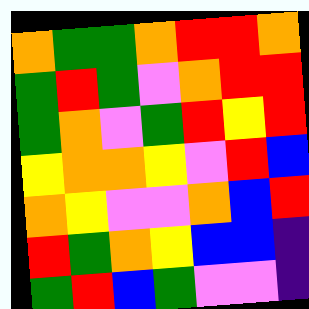[["orange", "green", "green", "orange", "red", "red", "orange"], ["green", "red", "green", "violet", "orange", "red", "red"], ["green", "orange", "violet", "green", "red", "yellow", "red"], ["yellow", "orange", "orange", "yellow", "violet", "red", "blue"], ["orange", "yellow", "violet", "violet", "orange", "blue", "red"], ["red", "green", "orange", "yellow", "blue", "blue", "indigo"], ["green", "red", "blue", "green", "violet", "violet", "indigo"]]